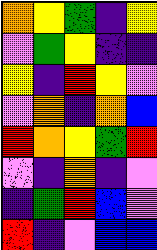[["orange", "yellow", "green", "indigo", "yellow"], ["violet", "green", "yellow", "indigo", "indigo"], ["yellow", "indigo", "red", "yellow", "violet"], ["violet", "orange", "indigo", "orange", "blue"], ["red", "orange", "yellow", "green", "red"], ["violet", "indigo", "orange", "indigo", "violet"], ["indigo", "green", "red", "blue", "violet"], ["red", "indigo", "violet", "blue", "blue"]]